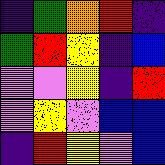[["indigo", "green", "orange", "red", "indigo"], ["green", "red", "yellow", "indigo", "blue"], ["violet", "violet", "yellow", "indigo", "red"], ["violet", "yellow", "violet", "blue", "blue"], ["indigo", "red", "yellow", "violet", "blue"]]